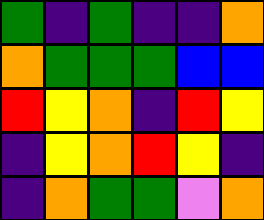[["green", "indigo", "green", "indigo", "indigo", "orange"], ["orange", "green", "green", "green", "blue", "blue"], ["red", "yellow", "orange", "indigo", "red", "yellow"], ["indigo", "yellow", "orange", "red", "yellow", "indigo"], ["indigo", "orange", "green", "green", "violet", "orange"]]